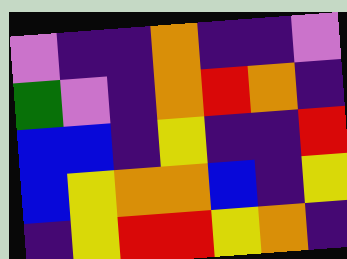[["violet", "indigo", "indigo", "orange", "indigo", "indigo", "violet"], ["green", "violet", "indigo", "orange", "red", "orange", "indigo"], ["blue", "blue", "indigo", "yellow", "indigo", "indigo", "red"], ["blue", "yellow", "orange", "orange", "blue", "indigo", "yellow"], ["indigo", "yellow", "red", "red", "yellow", "orange", "indigo"]]